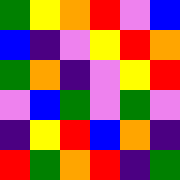[["green", "yellow", "orange", "red", "violet", "blue"], ["blue", "indigo", "violet", "yellow", "red", "orange"], ["green", "orange", "indigo", "violet", "yellow", "red"], ["violet", "blue", "green", "violet", "green", "violet"], ["indigo", "yellow", "red", "blue", "orange", "indigo"], ["red", "green", "orange", "red", "indigo", "green"]]